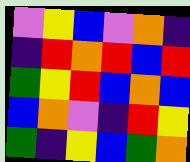[["violet", "yellow", "blue", "violet", "orange", "indigo"], ["indigo", "red", "orange", "red", "blue", "red"], ["green", "yellow", "red", "blue", "orange", "blue"], ["blue", "orange", "violet", "indigo", "red", "yellow"], ["green", "indigo", "yellow", "blue", "green", "orange"]]